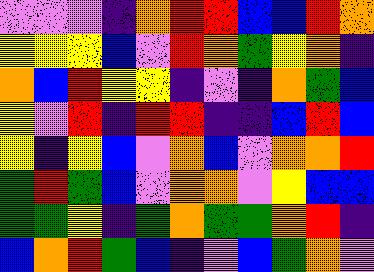[["violet", "violet", "violet", "indigo", "orange", "red", "red", "blue", "blue", "red", "orange"], ["yellow", "yellow", "yellow", "blue", "violet", "red", "orange", "green", "yellow", "orange", "indigo"], ["orange", "blue", "red", "yellow", "yellow", "indigo", "violet", "indigo", "orange", "green", "blue"], ["yellow", "violet", "red", "indigo", "red", "red", "indigo", "indigo", "blue", "red", "blue"], ["yellow", "indigo", "yellow", "blue", "violet", "orange", "blue", "violet", "orange", "orange", "red"], ["green", "red", "green", "blue", "violet", "orange", "orange", "violet", "yellow", "blue", "blue"], ["green", "green", "yellow", "indigo", "green", "orange", "green", "green", "orange", "red", "indigo"], ["blue", "orange", "red", "green", "blue", "indigo", "violet", "blue", "green", "orange", "violet"]]